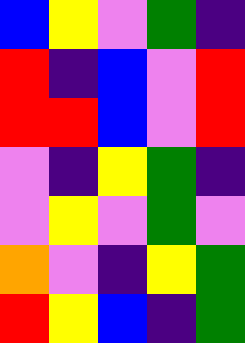[["blue", "yellow", "violet", "green", "indigo"], ["red", "indigo", "blue", "violet", "red"], ["red", "red", "blue", "violet", "red"], ["violet", "indigo", "yellow", "green", "indigo"], ["violet", "yellow", "violet", "green", "violet"], ["orange", "violet", "indigo", "yellow", "green"], ["red", "yellow", "blue", "indigo", "green"]]